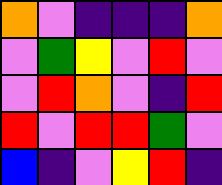[["orange", "violet", "indigo", "indigo", "indigo", "orange"], ["violet", "green", "yellow", "violet", "red", "violet"], ["violet", "red", "orange", "violet", "indigo", "red"], ["red", "violet", "red", "red", "green", "violet"], ["blue", "indigo", "violet", "yellow", "red", "indigo"]]